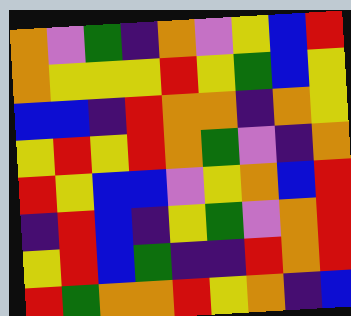[["orange", "violet", "green", "indigo", "orange", "violet", "yellow", "blue", "red"], ["orange", "yellow", "yellow", "yellow", "red", "yellow", "green", "blue", "yellow"], ["blue", "blue", "indigo", "red", "orange", "orange", "indigo", "orange", "yellow"], ["yellow", "red", "yellow", "red", "orange", "green", "violet", "indigo", "orange"], ["red", "yellow", "blue", "blue", "violet", "yellow", "orange", "blue", "red"], ["indigo", "red", "blue", "indigo", "yellow", "green", "violet", "orange", "red"], ["yellow", "red", "blue", "green", "indigo", "indigo", "red", "orange", "red"], ["red", "green", "orange", "orange", "red", "yellow", "orange", "indigo", "blue"]]